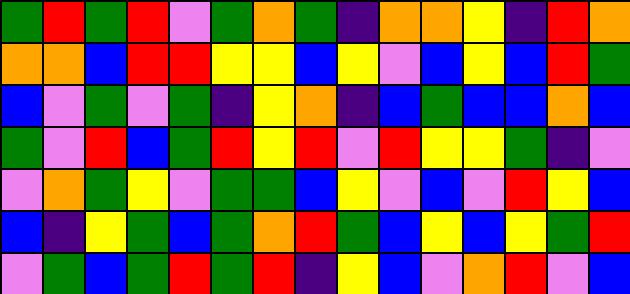[["green", "red", "green", "red", "violet", "green", "orange", "green", "indigo", "orange", "orange", "yellow", "indigo", "red", "orange"], ["orange", "orange", "blue", "red", "red", "yellow", "yellow", "blue", "yellow", "violet", "blue", "yellow", "blue", "red", "green"], ["blue", "violet", "green", "violet", "green", "indigo", "yellow", "orange", "indigo", "blue", "green", "blue", "blue", "orange", "blue"], ["green", "violet", "red", "blue", "green", "red", "yellow", "red", "violet", "red", "yellow", "yellow", "green", "indigo", "violet"], ["violet", "orange", "green", "yellow", "violet", "green", "green", "blue", "yellow", "violet", "blue", "violet", "red", "yellow", "blue"], ["blue", "indigo", "yellow", "green", "blue", "green", "orange", "red", "green", "blue", "yellow", "blue", "yellow", "green", "red"], ["violet", "green", "blue", "green", "red", "green", "red", "indigo", "yellow", "blue", "violet", "orange", "red", "violet", "blue"]]